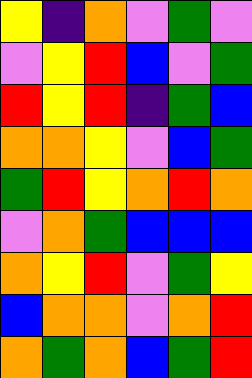[["yellow", "indigo", "orange", "violet", "green", "violet"], ["violet", "yellow", "red", "blue", "violet", "green"], ["red", "yellow", "red", "indigo", "green", "blue"], ["orange", "orange", "yellow", "violet", "blue", "green"], ["green", "red", "yellow", "orange", "red", "orange"], ["violet", "orange", "green", "blue", "blue", "blue"], ["orange", "yellow", "red", "violet", "green", "yellow"], ["blue", "orange", "orange", "violet", "orange", "red"], ["orange", "green", "orange", "blue", "green", "red"]]